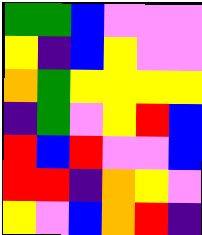[["green", "green", "blue", "violet", "violet", "violet"], ["yellow", "indigo", "blue", "yellow", "violet", "violet"], ["orange", "green", "yellow", "yellow", "yellow", "yellow"], ["indigo", "green", "violet", "yellow", "red", "blue"], ["red", "blue", "red", "violet", "violet", "blue"], ["red", "red", "indigo", "orange", "yellow", "violet"], ["yellow", "violet", "blue", "orange", "red", "indigo"]]